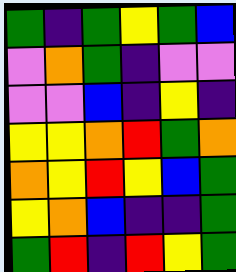[["green", "indigo", "green", "yellow", "green", "blue"], ["violet", "orange", "green", "indigo", "violet", "violet"], ["violet", "violet", "blue", "indigo", "yellow", "indigo"], ["yellow", "yellow", "orange", "red", "green", "orange"], ["orange", "yellow", "red", "yellow", "blue", "green"], ["yellow", "orange", "blue", "indigo", "indigo", "green"], ["green", "red", "indigo", "red", "yellow", "green"]]